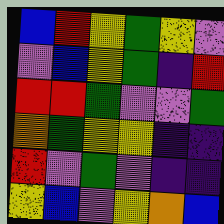[["blue", "red", "yellow", "green", "yellow", "violet"], ["violet", "blue", "yellow", "green", "indigo", "red"], ["red", "red", "green", "violet", "violet", "green"], ["orange", "green", "yellow", "yellow", "indigo", "indigo"], ["red", "violet", "green", "violet", "indigo", "indigo"], ["yellow", "blue", "violet", "yellow", "orange", "blue"]]